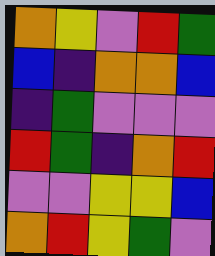[["orange", "yellow", "violet", "red", "green"], ["blue", "indigo", "orange", "orange", "blue"], ["indigo", "green", "violet", "violet", "violet"], ["red", "green", "indigo", "orange", "red"], ["violet", "violet", "yellow", "yellow", "blue"], ["orange", "red", "yellow", "green", "violet"]]